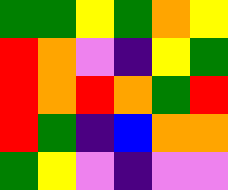[["green", "green", "yellow", "green", "orange", "yellow"], ["red", "orange", "violet", "indigo", "yellow", "green"], ["red", "orange", "red", "orange", "green", "red"], ["red", "green", "indigo", "blue", "orange", "orange"], ["green", "yellow", "violet", "indigo", "violet", "violet"]]